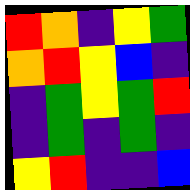[["red", "orange", "indigo", "yellow", "green"], ["orange", "red", "yellow", "blue", "indigo"], ["indigo", "green", "yellow", "green", "red"], ["indigo", "green", "indigo", "green", "indigo"], ["yellow", "red", "indigo", "indigo", "blue"]]